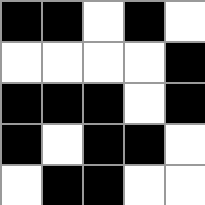[["black", "black", "white", "black", "white"], ["white", "white", "white", "white", "black"], ["black", "black", "black", "white", "black"], ["black", "white", "black", "black", "white"], ["white", "black", "black", "white", "white"]]